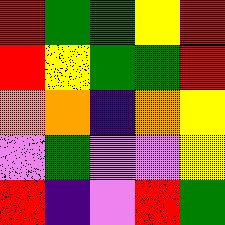[["red", "green", "green", "yellow", "red"], ["red", "yellow", "green", "green", "red"], ["orange", "orange", "indigo", "orange", "yellow"], ["violet", "green", "violet", "violet", "yellow"], ["red", "indigo", "violet", "red", "green"]]